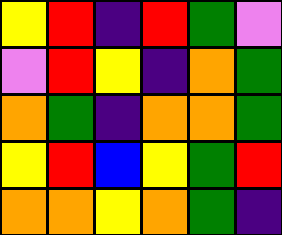[["yellow", "red", "indigo", "red", "green", "violet"], ["violet", "red", "yellow", "indigo", "orange", "green"], ["orange", "green", "indigo", "orange", "orange", "green"], ["yellow", "red", "blue", "yellow", "green", "red"], ["orange", "orange", "yellow", "orange", "green", "indigo"]]